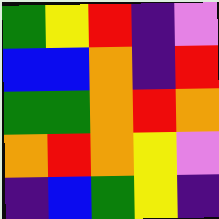[["green", "yellow", "red", "indigo", "violet"], ["blue", "blue", "orange", "indigo", "red"], ["green", "green", "orange", "red", "orange"], ["orange", "red", "orange", "yellow", "violet"], ["indigo", "blue", "green", "yellow", "indigo"]]